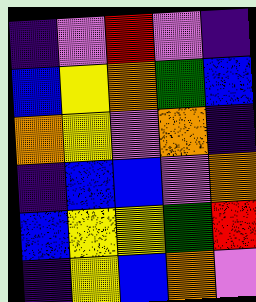[["indigo", "violet", "red", "violet", "indigo"], ["blue", "yellow", "orange", "green", "blue"], ["orange", "yellow", "violet", "orange", "indigo"], ["indigo", "blue", "blue", "violet", "orange"], ["blue", "yellow", "yellow", "green", "red"], ["indigo", "yellow", "blue", "orange", "violet"]]